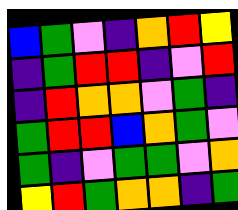[["blue", "green", "violet", "indigo", "orange", "red", "yellow"], ["indigo", "green", "red", "red", "indigo", "violet", "red"], ["indigo", "red", "orange", "orange", "violet", "green", "indigo"], ["green", "red", "red", "blue", "orange", "green", "violet"], ["green", "indigo", "violet", "green", "green", "violet", "orange"], ["yellow", "red", "green", "orange", "orange", "indigo", "green"]]